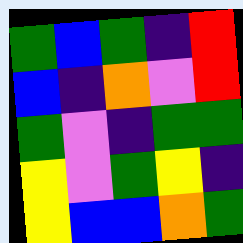[["green", "blue", "green", "indigo", "red"], ["blue", "indigo", "orange", "violet", "red"], ["green", "violet", "indigo", "green", "green"], ["yellow", "violet", "green", "yellow", "indigo"], ["yellow", "blue", "blue", "orange", "green"]]